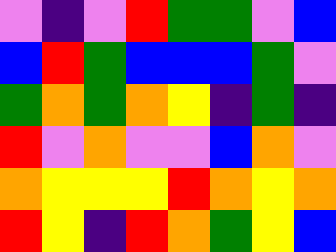[["violet", "indigo", "violet", "red", "green", "green", "violet", "blue"], ["blue", "red", "green", "blue", "blue", "blue", "green", "violet"], ["green", "orange", "green", "orange", "yellow", "indigo", "green", "indigo"], ["red", "violet", "orange", "violet", "violet", "blue", "orange", "violet"], ["orange", "yellow", "yellow", "yellow", "red", "orange", "yellow", "orange"], ["red", "yellow", "indigo", "red", "orange", "green", "yellow", "blue"]]